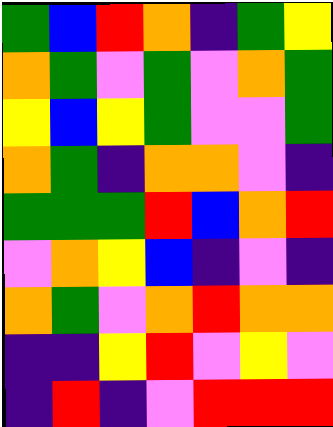[["green", "blue", "red", "orange", "indigo", "green", "yellow"], ["orange", "green", "violet", "green", "violet", "orange", "green"], ["yellow", "blue", "yellow", "green", "violet", "violet", "green"], ["orange", "green", "indigo", "orange", "orange", "violet", "indigo"], ["green", "green", "green", "red", "blue", "orange", "red"], ["violet", "orange", "yellow", "blue", "indigo", "violet", "indigo"], ["orange", "green", "violet", "orange", "red", "orange", "orange"], ["indigo", "indigo", "yellow", "red", "violet", "yellow", "violet"], ["indigo", "red", "indigo", "violet", "red", "red", "red"]]